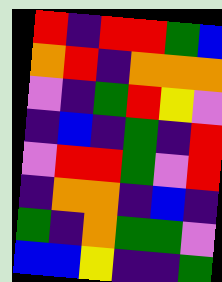[["red", "indigo", "red", "red", "green", "blue"], ["orange", "red", "indigo", "orange", "orange", "orange"], ["violet", "indigo", "green", "red", "yellow", "violet"], ["indigo", "blue", "indigo", "green", "indigo", "red"], ["violet", "red", "red", "green", "violet", "red"], ["indigo", "orange", "orange", "indigo", "blue", "indigo"], ["green", "indigo", "orange", "green", "green", "violet"], ["blue", "blue", "yellow", "indigo", "indigo", "green"]]